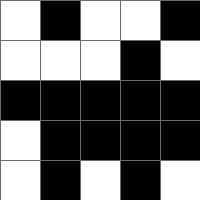[["white", "black", "white", "white", "black"], ["white", "white", "white", "black", "white"], ["black", "black", "black", "black", "black"], ["white", "black", "black", "black", "black"], ["white", "black", "white", "black", "white"]]